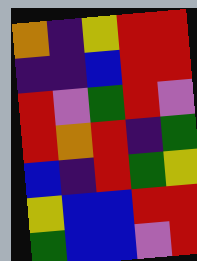[["orange", "indigo", "yellow", "red", "red"], ["indigo", "indigo", "blue", "red", "red"], ["red", "violet", "green", "red", "violet"], ["red", "orange", "red", "indigo", "green"], ["blue", "indigo", "red", "green", "yellow"], ["yellow", "blue", "blue", "red", "red"], ["green", "blue", "blue", "violet", "red"]]